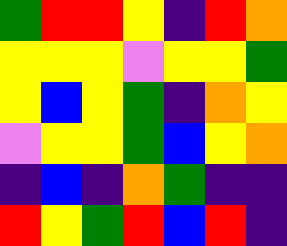[["green", "red", "red", "yellow", "indigo", "red", "orange"], ["yellow", "yellow", "yellow", "violet", "yellow", "yellow", "green"], ["yellow", "blue", "yellow", "green", "indigo", "orange", "yellow"], ["violet", "yellow", "yellow", "green", "blue", "yellow", "orange"], ["indigo", "blue", "indigo", "orange", "green", "indigo", "indigo"], ["red", "yellow", "green", "red", "blue", "red", "indigo"]]